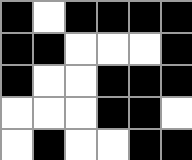[["black", "white", "black", "black", "black", "black"], ["black", "black", "white", "white", "white", "black"], ["black", "white", "white", "black", "black", "black"], ["white", "white", "white", "black", "black", "white"], ["white", "black", "white", "white", "black", "black"]]